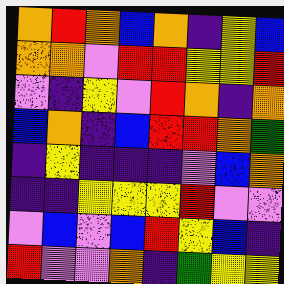[["orange", "red", "orange", "blue", "orange", "indigo", "yellow", "blue"], ["orange", "orange", "violet", "red", "red", "yellow", "yellow", "red"], ["violet", "indigo", "yellow", "violet", "red", "orange", "indigo", "orange"], ["blue", "orange", "indigo", "blue", "red", "red", "orange", "green"], ["indigo", "yellow", "indigo", "indigo", "indigo", "violet", "blue", "orange"], ["indigo", "indigo", "yellow", "yellow", "yellow", "red", "violet", "violet"], ["violet", "blue", "violet", "blue", "red", "yellow", "blue", "indigo"], ["red", "violet", "violet", "orange", "indigo", "green", "yellow", "yellow"]]